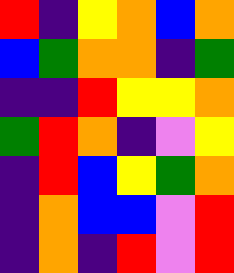[["red", "indigo", "yellow", "orange", "blue", "orange"], ["blue", "green", "orange", "orange", "indigo", "green"], ["indigo", "indigo", "red", "yellow", "yellow", "orange"], ["green", "red", "orange", "indigo", "violet", "yellow"], ["indigo", "red", "blue", "yellow", "green", "orange"], ["indigo", "orange", "blue", "blue", "violet", "red"], ["indigo", "orange", "indigo", "red", "violet", "red"]]